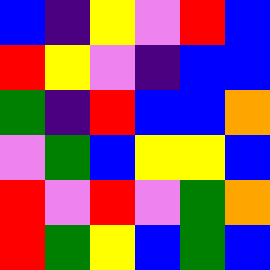[["blue", "indigo", "yellow", "violet", "red", "blue"], ["red", "yellow", "violet", "indigo", "blue", "blue"], ["green", "indigo", "red", "blue", "blue", "orange"], ["violet", "green", "blue", "yellow", "yellow", "blue"], ["red", "violet", "red", "violet", "green", "orange"], ["red", "green", "yellow", "blue", "green", "blue"]]